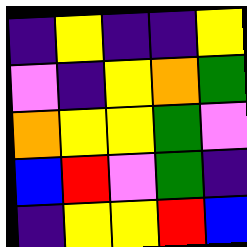[["indigo", "yellow", "indigo", "indigo", "yellow"], ["violet", "indigo", "yellow", "orange", "green"], ["orange", "yellow", "yellow", "green", "violet"], ["blue", "red", "violet", "green", "indigo"], ["indigo", "yellow", "yellow", "red", "blue"]]